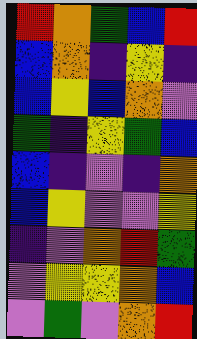[["red", "orange", "green", "blue", "red"], ["blue", "orange", "indigo", "yellow", "indigo"], ["blue", "yellow", "blue", "orange", "violet"], ["green", "indigo", "yellow", "green", "blue"], ["blue", "indigo", "violet", "indigo", "orange"], ["blue", "yellow", "violet", "violet", "yellow"], ["indigo", "violet", "orange", "red", "green"], ["violet", "yellow", "yellow", "orange", "blue"], ["violet", "green", "violet", "orange", "red"]]